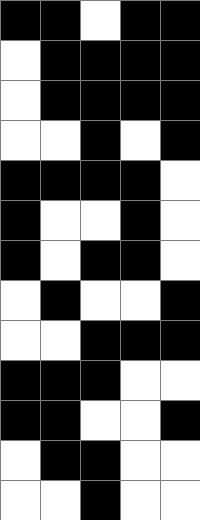[["black", "black", "white", "black", "black"], ["white", "black", "black", "black", "black"], ["white", "black", "black", "black", "black"], ["white", "white", "black", "white", "black"], ["black", "black", "black", "black", "white"], ["black", "white", "white", "black", "white"], ["black", "white", "black", "black", "white"], ["white", "black", "white", "white", "black"], ["white", "white", "black", "black", "black"], ["black", "black", "black", "white", "white"], ["black", "black", "white", "white", "black"], ["white", "black", "black", "white", "white"], ["white", "white", "black", "white", "white"]]